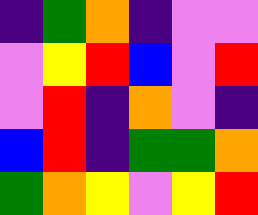[["indigo", "green", "orange", "indigo", "violet", "violet"], ["violet", "yellow", "red", "blue", "violet", "red"], ["violet", "red", "indigo", "orange", "violet", "indigo"], ["blue", "red", "indigo", "green", "green", "orange"], ["green", "orange", "yellow", "violet", "yellow", "red"]]